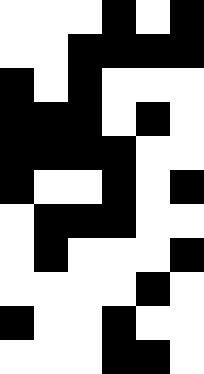[["white", "white", "white", "black", "white", "black"], ["white", "white", "black", "black", "black", "black"], ["black", "white", "black", "white", "white", "white"], ["black", "black", "black", "white", "black", "white"], ["black", "black", "black", "black", "white", "white"], ["black", "white", "white", "black", "white", "black"], ["white", "black", "black", "black", "white", "white"], ["white", "black", "white", "white", "white", "black"], ["white", "white", "white", "white", "black", "white"], ["black", "white", "white", "black", "white", "white"], ["white", "white", "white", "black", "black", "white"]]